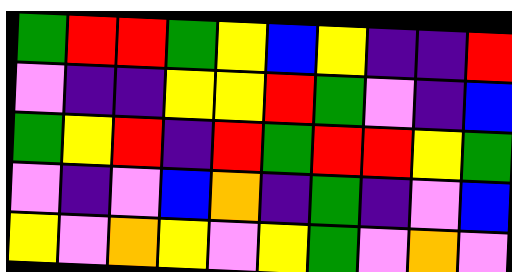[["green", "red", "red", "green", "yellow", "blue", "yellow", "indigo", "indigo", "red"], ["violet", "indigo", "indigo", "yellow", "yellow", "red", "green", "violet", "indigo", "blue"], ["green", "yellow", "red", "indigo", "red", "green", "red", "red", "yellow", "green"], ["violet", "indigo", "violet", "blue", "orange", "indigo", "green", "indigo", "violet", "blue"], ["yellow", "violet", "orange", "yellow", "violet", "yellow", "green", "violet", "orange", "violet"]]